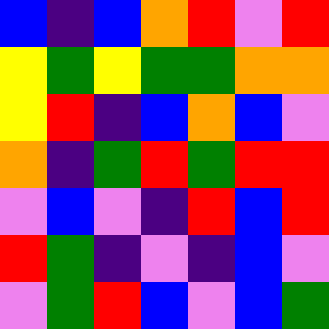[["blue", "indigo", "blue", "orange", "red", "violet", "red"], ["yellow", "green", "yellow", "green", "green", "orange", "orange"], ["yellow", "red", "indigo", "blue", "orange", "blue", "violet"], ["orange", "indigo", "green", "red", "green", "red", "red"], ["violet", "blue", "violet", "indigo", "red", "blue", "red"], ["red", "green", "indigo", "violet", "indigo", "blue", "violet"], ["violet", "green", "red", "blue", "violet", "blue", "green"]]